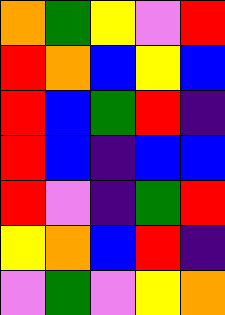[["orange", "green", "yellow", "violet", "red"], ["red", "orange", "blue", "yellow", "blue"], ["red", "blue", "green", "red", "indigo"], ["red", "blue", "indigo", "blue", "blue"], ["red", "violet", "indigo", "green", "red"], ["yellow", "orange", "blue", "red", "indigo"], ["violet", "green", "violet", "yellow", "orange"]]